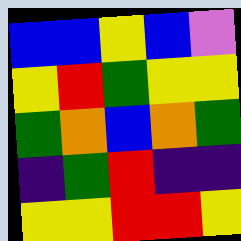[["blue", "blue", "yellow", "blue", "violet"], ["yellow", "red", "green", "yellow", "yellow"], ["green", "orange", "blue", "orange", "green"], ["indigo", "green", "red", "indigo", "indigo"], ["yellow", "yellow", "red", "red", "yellow"]]